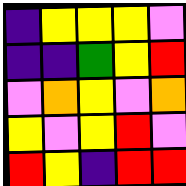[["indigo", "yellow", "yellow", "yellow", "violet"], ["indigo", "indigo", "green", "yellow", "red"], ["violet", "orange", "yellow", "violet", "orange"], ["yellow", "violet", "yellow", "red", "violet"], ["red", "yellow", "indigo", "red", "red"]]